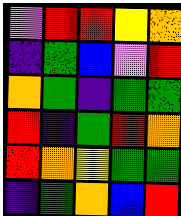[["violet", "red", "red", "yellow", "orange"], ["indigo", "green", "blue", "violet", "red"], ["orange", "green", "indigo", "green", "green"], ["red", "indigo", "green", "red", "orange"], ["red", "orange", "yellow", "green", "green"], ["indigo", "green", "orange", "blue", "red"]]